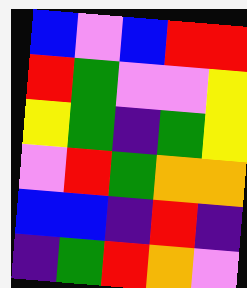[["blue", "violet", "blue", "red", "red"], ["red", "green", "violet", "violet", "yellow"], ["yellow", "green", "indigo", "green", "yellow"], ["violet", "red", "green", "orange", "orange"], ["blue", "blue", "indigo", "red", "indigo"], ["indigo", "green", "red", "orange", "violet"]]